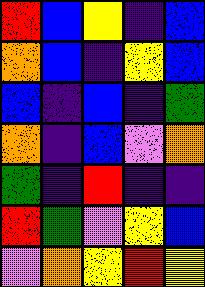[["red", "blue", "yellow", "indigo", "blue"], ["orange", "blue", "indigo", "yellow", "blue"], ["blue", "indigo", "blue", "indigo", "green"], ["orange", "indigo", "blue", "violet", "orange"], ["green", "indigo", "red", "indigo", "indigo"], ["red", "green", "violet", "yellow", "blue"], ["violet", "orange", "yellow", "red", "yellow"]]